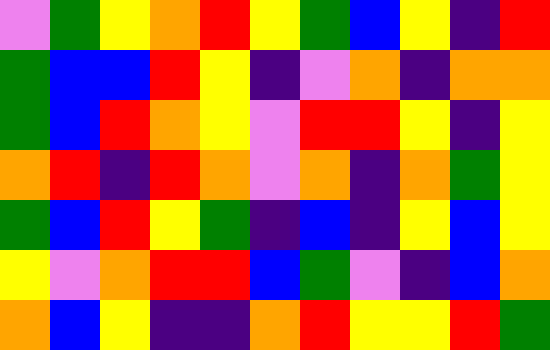[["violet", "green", "yellow", "orange", "red", "yellow", "green", "blue", "yellow", "indigo", "red"], ["green", "blue", "blue", "red", "yellow", "indigo", "violet", "orange", "indigo", "orange", "orange"], ["green", "blue", "red", "orange", "yellow", "violet", "red", "red", "yellow", "indigo", "yellow"], ["orange", "red", "indigo", "red", "orange", "violet", "orange", "indigo", "orange", "green", "yellow"], ["green", "blue", "red", "yellow", "green", "indigo", "blue", "indigo", "yellow", "blue", "yellow"], ["yellow", "violet", "orange", "red", "red", "blue", "green", "violet", "indigo", "blue", "orange"], ["orange", "blue", "yellow", "indigo", "indigo", "orange", "red", "yellow", "yellow", "red", "green"]]